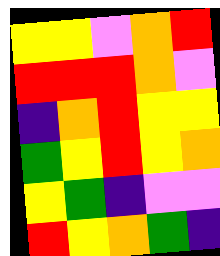[["yellow", "yellow", "violet", "orange", "red"], ["red", "red", "red", "orange", "violet"], ["indigo", "orange", "red", "yellow", "yellow"], ["green", "yellow", "red", "yellow", "orange"], ["yellow", "green", "indigo", "violet", "violet"], ["red", "yellow", "orange", "green", "indigo"]]